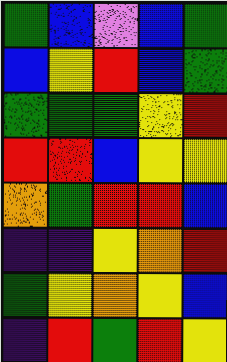[["green", "blue", "violet", "blue", "green"], ["blue", "yellow", "red", "blue", "green"], ["green", "green", "green", "yellow", "red"], ["red", "red", "blue", "yellow", "yellow"], ["orange", "green", "red", "red", "blue"], ["indigo", "indigo", "yellow", "orange", "red"], ["green", "yellow", "orange", "yellow", "blue"], ["indigo", "red", "green", "red", "yellow"]]